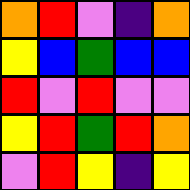[["orange", "red", "violet", "indigo", "orange"], ["yellow", "blue", "green", "blue", "blue"], ["red", "violet", "red", "violet", "violet"], ["yellow", "red", "green", "red", "orange"], ["violet", "red", "yellow", "indigo", "yellow"]]